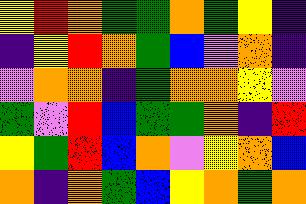[["yellow", "red", "orange", "green", "green", "orange", "green", "yellow", "indigo"], ["indigo", "yellow", "red", "orange", "green", "blue", "violet", "orange", "indigo"], ["violet", "orange", "orange", "indigo", "green", "orange", "orange", "yellow", "violet"], ["green", "violet", "red", "blue", "green", "green", "orange", "indigo", "red"], ["yellow", "green", "red", "blue", "orange", "violet", "yellow", "orange", "blue"], ["orange", "indigo", "orange", "green", "blue", "yellow", "orange", "green", "orange"]]